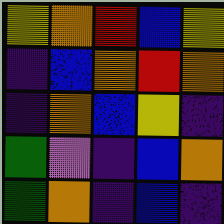[["yellow", "orange", "red", "blue", "yellow"], ["indigo", "blue", "orange", "red", "orange"], ["indigo", "orange", "blue", "yellow", "indigo"], ["green", "violet", "indigo", "blue", "orange"], ["green", "orange", "indigo", "blue", "indigo"]]